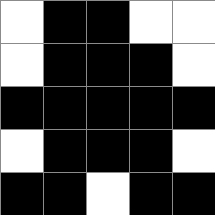[["white", "black", "black", "white", "white"], ["white", "black", "black", "black", "white"], ["black", "black", "black", "black", "black"], ["white", "black", "black", "black", "white"], ["black", "black", "white", "black", "black"]]